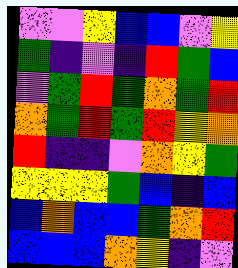[["violet", "violet", "yellow", "blue", "blue", "violet", "yellow"], ["green", "indigo", "violet", "indigo", "red", "green", "blue"], ["violet", "green", "red", "green", "orange", "green", "red"], ["orange", "green", "red", "green", "red", "yellow", "orange"], ["red", "indigo", "indigo", "violet", "orange", "yellow", "green"], ["yellow", "yellow", "yellow", "green", "blue", "indigo", "blue"], ["blue", "orange", "blue", "blue", "green", "orange", "red"], ["blue", "blue", "blue", "orange", "yellow", "indigo", "violet"]]